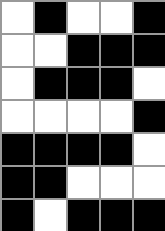[["white", "black", "white", "white", "black"], ["white", "white", "black", "black", "black"], ["white", "black", "black", "black", "white"], ["white", "white", "white", "white", "black"], ["black", "black", "black", "black", "white"], ["black", "black", "white", "white", "white"], ["black", "white", "black", "black", "black"]]